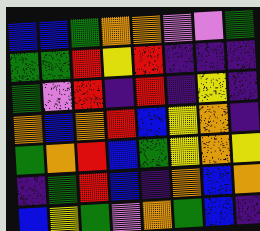[["blue", "blue", "green", "orange", "orange", "violet", "violet", "green"], ["green", "green", "red", "yellow", "red", "indigo", "indigo", "indigo"], ["green", "violet", "red", "indigo", "red", "indigo", "yellow", "indigo"], ["orange", "blue", "orange", "red", "blue", "yellow", "orange", "indigo"], ["green", "orange", "red", "blue", "green", "yellow", "orange", "yellow"], ["indigo", "green", "red", "blue", "indigo", "orange", "blue", "orange"], ["blue", "yellow", "green", "violet", "orange", "green", "blue", "indigo"]]